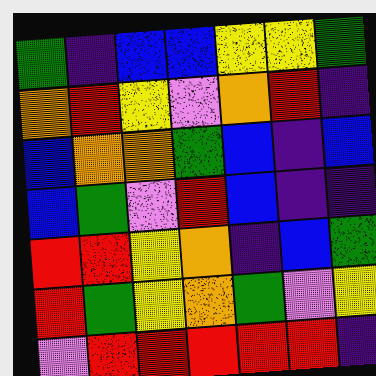[["green", "indigo", "blue", "blue", "yellow", "yellow", "green"], ["orange", "red", "yellow", "violet", "orange", "red", "indigo"], ["blue", "orange", "orange", "green", "blue", "indigo", "blue"], ["blue", "green", "violet", "red", "blue", "indigo", "indigo"], ["red", "red", "yellow", "orange", "indigo", "blue", "green"], ["red", "green", "yellow", "orange", "green", "violet", "yellow"], ["violet", "red", "red", "red", "red", "red", "indigo"]]